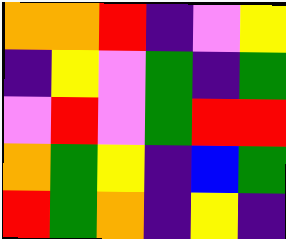[["orange", "orange", "red", "indigo", "violet", "yellow"], ["indigo", "yellow", "violet", "green", "indigo", "green"], ["violet", "red", "violet", "green", "red", "red"], ["orange", "green", "yellow", "indigo", "blue", "green"], ["red", "green", "orange", "indigo", "yellow", "indigo"]]